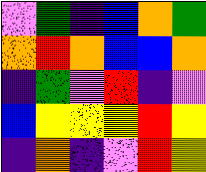[["violet", "green", "indigo", "blue", "orange", "green"], ["orange", "red", "orange", "blue", "blue", "orange"], ["indigo", "green", "violet", "red", "indigo", "violet"], ["blue", "yellow", "yellow", "yellow", "red", "yellow"], ["indigo", "orange", "indigo", "violet", "red", "yellow"]]